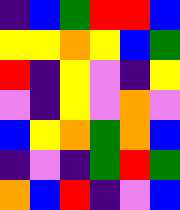[["indigo", "blue", "green", "red", "red", "blue"], ["yellow", "yellow", "orange", "yellow", "blue", "green"], ["red", "indigo", "yellow", "violet", "indigo", "yellow"], ["violet", "indigo", "yellow", "violet", "orange", "violet"], ["blue", "yellow", "orange", "green", "orange", "blue"], ["indigo", "violet", "indigo", "green", "red", "green"], ["orange", "blue", "red", "indigo", "violet", "blue"]]